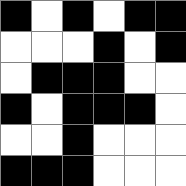[["black", "white", "black", "white", "black", "black"], ["white", "white", "white", "black", "white", "black"], ["white", "black", "black", "black", "white", "white"], ["black", "white", "black", "black", "black", "white"], ["white", "white", "black", "white", "white", "white"], ["black", "black", "black", "white", "white", "white"]]